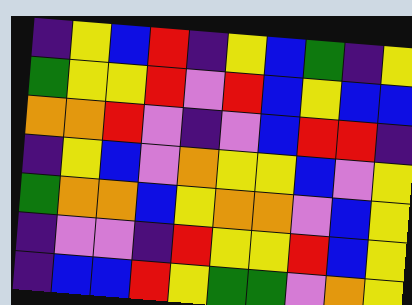[["indigo", "yellow", "blue", "red", "indigo", "yellow", "blue", "green", "indigo", "yellow"], ["green", "yellow", "yellow", "red", "violet", "red", "blue", "yellow", "blue", "blue"], ["orange", "orange", "red", "violet", "indigo", "violet", "blue", "red", "red", "indigo"], ["indigo", "yellow", "blue", "violet", "orange", "yellow", "yellow", "blue", "violet", "yellow"], ["green", "orange", "orange", "blue", "yellow", "orange", "orange", "violet", "blue", "yellow"], ["indigo", "violet", "violet", "indigo", "red", "yellow", "yellow", "red", "blue", "yellow"], ["indigo", "blue", "blue", "red", "yellow", "green", "green", "violet", "orange", "yellow"]]